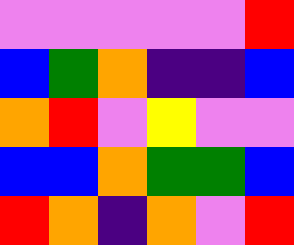[["violet", "violet", "violet", "violet", "violet", "red"], ["blue", "green", "orange", "indigo", "indigo", "blue"], ["orange", "red", "violet", "yellow", "violet", "violet"], ["blue", "blue", "orange", "green", "green", "blue"], ["red", "orange", "indigo", "orange", "violet", "red"]]